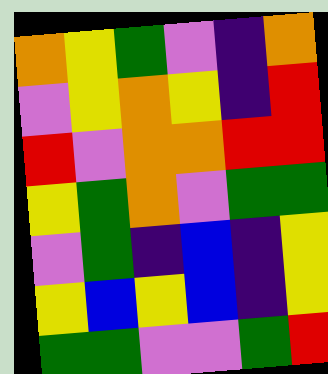[["orange", "yellow", "green", "violet", "indigo", "orange"], ["violet", "yellow", "orange", "yellow", "indigo", "red"], ["red", "violet", "orange", "orange", "red", "red"], ["yellow", "green", "orange", "violet", "green", "green"], ["violet", "green", "indigo", "blue", "indigo", "yellow"], ["yellow", "blue", "yellow", "blue", "indigo", "yellow"], ["green", "green", "violet", "violet", "green", "red"]]